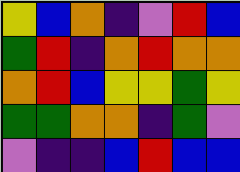[["yellow", "blue", "orange", "indigo", "violet", "red", "blue"], ["green", "red", "indigo", "orange", "red", "orange", "orange"], ["orange", "red", "blue", "yellow", "yellow", "green", "yellow"], ["green", "green", "orange", "orange", "indigo", "green", "violet"], ["violet", "indigo", "indigo", "blue", "red", "blue", "blue"]]